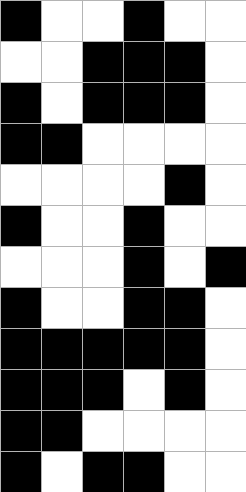[["black", "white", "white", "black", "white", "white"], ["white", "white", "black", "black", "black", "white"], ["black", "white", "black", "black", "black", "white"], ["black", "black", "white", "white", "white", "white"], ["white", "white", "white", "white", "black", "white"], ["black", "white", "white", "black", "white", "white"], ["white", "white", "white", "black", "white", "black"], ["black", "white", "white", "black", "black", "white"], ["black", "black", "black", "black", "black", "white"], ["black", "black", "black", "white", "black", "white"], ["black", "black", "white", "white", "white", "white"], ["black", "white", "black", "black", "white", "white"]]